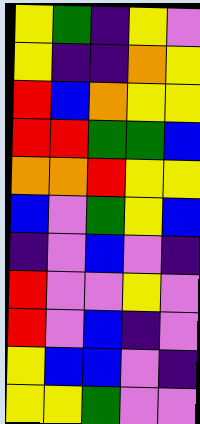[["yellow", "green", "indigo", "yellow", "violet"], ["yellow", "indigo", "indigo", "orange", "yellow"], ["red", "blue", "orange", "yellow", "yellow"], ["red", "red", "green", "green", "blue"], ["orange", "orange", "red", "yellow", "yellow"], ["blue", "violet", "green", "yellow", "blue"], ["indigo", "violet", "blue", "violet", "indigo"], ["red", "violet", "violet", "yellow", "violet"], ["red", "violet", "blue", "indigo", "violet"], ["yellow", "blue", "blue", "violet", "indigo"], ["yellow", "yellow", "green", "violet", "violet"]]